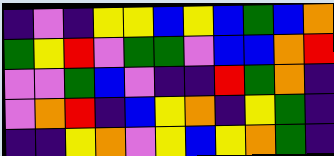[["indigo", "violet", "indigo", "yellow", "yellow", "blue", "yellow", "blue", "green", "blue", "orange"], ["green", "yellow", "red", "violet", "green", "green", "violet", "blue", "blue", "orange", "red"], ["violet", "violet", "green", "blue", "violet", "indigo", "indigo", "red", "green", "orange", "indigo"], ["violet", "orange", "red", "indigo", "blue", "yellow", "orange", "indigo", "yellow", "green", "indigo"], ["indigo", "indigo", "yellow", "orange", "violet", "yellow", "blue", "yellow", "orange", "green", "indigo"]]